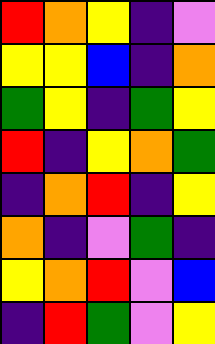[["red", "orange", "yellow", "indigo", "violet"], ["yellow", "yellow", "blue", "indigo", "orange"], ["green", "yellow", "indigo", "green", "yellow"], ["red", "indigo", "yellow", "orange", "green"], ["indigo", "orange", "red", "indigo", "yellow"], ["orange", "indigo", "violet", "green", "indigo"], ["yellow", "orange", "red", "violet", "blue"], ["indigo", "red", "green", "violet", "yellow"]]